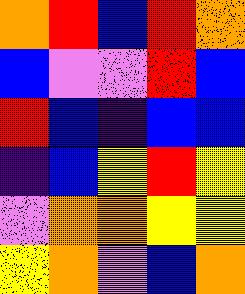[["orange", "red", "blue", "red", "orange"], ["blue", "violet", "violet", "red", "blue"], ["red", "blue", "indigo", "blue", "blue"], ["indigo", "blue", "yellow", "red", "yellow"], ["violet", "orange", "orange", "yellow", "yellow"], ["yellow", "orange", "violet", "blue", "orange"]]